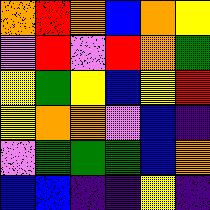[["orange", "red", "orange", "blue", "orange", "yellow"], ["violet", "red", "violet", "red", "orange", "green"], ["yellow", "green", "yellow", "blue", "yellow", "red"], ["yellow", "orange", "orange", "violet", "blue", "indigo"], ["violet", "green", "green", "green", "blue", "orange"], ["blue", "blue", "indigo", "indigo", "yellow", "indigo"]]